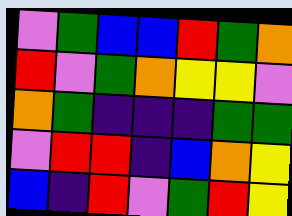[["violet", "green", "blue", "blue", "red", "green", "orange"], ["red", "violet", "green", "orange", "yellow", "yellow", "violet"], ["orange", "green", "indigo", "indigo", "indigo", "green", "green"], ["violet", "red", "red", "indigo", "blue", "orange", "yellow"], ["blue", "indigo", "red", "violet", "green", "red", "yellow"]]